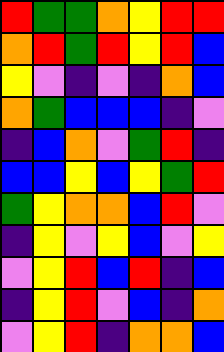[["red", "green", "green", "orange", "yellow", "red", "red"], ["orange", "red", "green", "red", "yellow", "red", "blue"], ["yellow", "violet", "indigo", "violet", "indigo", "orange", "blue"], ["orange", "green", "blue", "blue", "blue", "indigo", "violet"], ["indigo", "blue", "orange", "violet", "green", "red", "indigo"], ["blue", "blue", "yellow", "blue", "yellow", "green", "red"], ["green", "yellow", "orange", "orange", "blue", "red", "violet"], ["indigo", "yellow", "violet", "yellow", "blue", "violet", "yellow"], ["violet", "yellow", "red", "blue", "red", "indigo", "blue"], ["indigo", "yellow", "red", "violet", "blue", "indigo", "orange"], ["violet", "yellow", "red", "indigo", "orange", "orange", "blue"]]